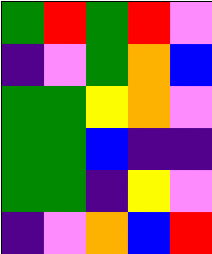[["green", "red", "green", "red", "violet"], ["indigo", "violet", "green", "orange", "blue"], ["green", "green", "yellow", "orange", "violet"], ["green", "green", "blue", "indigo", "indigo"], ["green", "green", "indigo", "yellow", "violet"], ["indigo", "violet", "orange", "blue", "red"]]